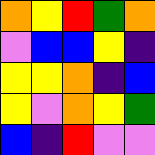[["orange", "yellow", "red", "green", "orange"], ["violet", "blue", "blue", "yellow", "indigo"], ["yellow", "yellow", "orange", "indigo", "blue"], ["yellow", "violet", "orange", "yellow", "green"], ["blue", "indigo", "red", "violet", "violet"]]